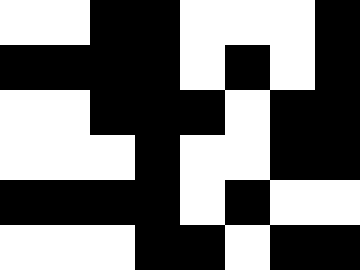[["white", "white", "black", "black", "white", "white", "white", "black"], ["black", "black", "black", "black", "white", "black", "white", "black"], ["white", "white", "black", "black", "black", "white", "black", "black"], ["white", "white", "white", "black", "white", "white", "black", "black"], ["black", "black", "black", "black", "white", "black", "white", "white"], ["white", "white", "white", "black", "black", "white", "black", "black"]]